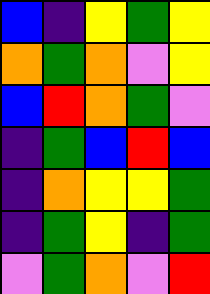[["blue", "indigo", "yellow", "green", "yellow"], ["orange", "green", "orange", "violet", "yellow"], ["blue", "red", "orange", "green", "violet"], ["indigo", "green", "blue", "red", "blue"], ["indigo", "orange", "yellow", "yellow", "green"], ["indigo", "green", "yellow", "indigo", "green"], ["violet", "green", "orange", "violet", "red"]]